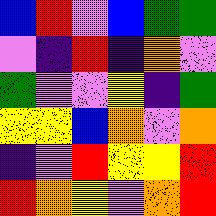[["blue", "red", "violet", "blue", "green", "green"], ["violet", "indigo", "red", "indigo", "orange", "violet"], ["green", "violet", "violet", "yellow", "indigo", "green"], ["yellow", "yellow", "blue", "orange", "violet", "orange"], ["indigo", "violet", "red", "yellow", "yellow", "red"], ["red", "orange", "yellow", "violet", "orange", "red"]]